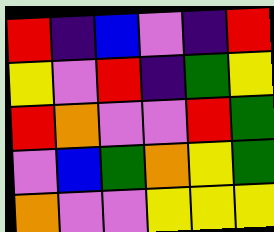[["red", "indigo", "blue", "violet", "indigo", "red"], ["yellow", "violet", "red", "indigo", "green", "yellow"], ["red", "orange", "violet", "violet", "red", "green"], ["violet", "blue", "green", "orange", "yellow", "green"], ["orange", "violet", "violet", "yellow", "yellow", "yellow"]]